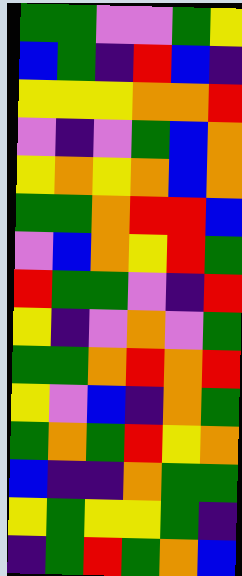[["green", "green", "violet", "violet", "green", "yellow"], ["blue", "green", "indigo", "red", "blue", "indigo"], ["yellow", "yellow", "yellow", "orange", "orange", "red"], ["violet", "indigo", "violet", "green", "blue", "orange"], ["yellow", "orange", "yellow", "orange", "blue", "orange"], ["green", "green", "orange", "red", "red", "blue"], ["violet", "blue", "orange", "yellow", "red", "green"], ["red", "green", "green", "violet", "indigo", "red"], ["yellow", "indigo", "violet", "orange", "violet", "green"], ["green", "green", "orange", "red", "orange", "red"], ["yellow", "violet", "blue", "indigo", "orange", "green"], ["green", "orange", "green", "red", "yellow", "orange"], ["blue", "indigo", "indigo", "orange", "green", "green"], ["yellow", "green", "yellow", "yellow", "green", "indigo"], ["indigo", "green", "red", "green", "orange", "blue"]]